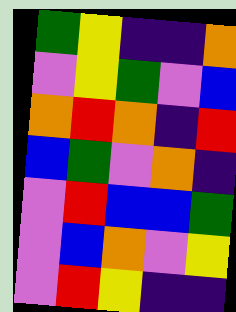[["green", "yellow", "indigo", "indigo", "orange"], ["violet", "yellow", "green", "violet", "blue"], ["orange", "red", "orange", "indigo", "red"], ["blue", "green", "violet", "orange", "indigo"], ["violet", "red", "blue", "blue", "green"], ["violet", "blue", "orange", "violet", "yellow"], ["violet", "red", "yellow", "indigo", "indigo"]]